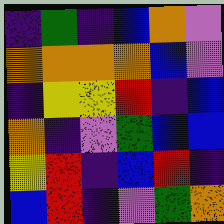[["indigo", "green", "indigo", "blue", "orange", "violet"], ["orange", "orange", "orange", "orange", "blue", "violet"], ["indigo", "yellow", "yellow", "red", "indigo", "blue"], ["orange", "indigo", "violet", "green", "blue", "blue"], ["yellow", "red", "indigo", "blue", "red", "indigo"], ["blue", "red", "indigo", "violet", "green", "orange"]]